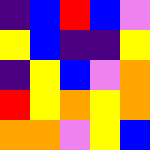[["indigo", "blue", "red", "blue", "violet"], ["yellow", "blue", "indigo", "indigo", "yellow"], ["indigo", "yellow", "blue", "violet", "orange"], ["red", "yellow", "orange", "yellow", "orange"], ["orange", "orange", "violet", "yellow", "blue"]]